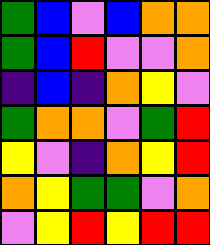[["green", "blue", "violet", "blue", "orange", "orange"], ["green", "blue", "red", "violet", "violet", "orange"], ["indigo", "blue", "indigo", "orange", "yellow", "violet"], ["green", "orange", "orange", "violet", "green", "red"], ["yellow", "violet", "indigo", "orange", "yellow", "red"], ["orange", "yellow", "green", "green", "violet", "orange"], ["violet", "yellow", "red", "yellow", "red", "red"]]